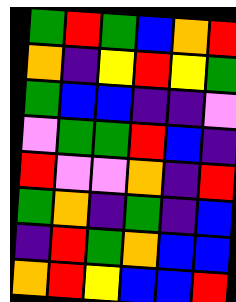[["green", "red", "green", "blue", "orange", "red"], ["orange", "indigo", "yellow", "red", "yellow", "green"], ["green", "blue", "blue", "indigo", "indigo", "violet"], ["violet", "green", "green", "red", "blue", "indigo"], ["red", "violet", "violet", "orange", "indigo", "red"], ["green", "orange", "indigo", "green", "indigo", "blue"], ["indigo", "red", "green", "orange", "blue", "blue"], ["orange", "red", "yellow", "blue", "blue", "red"]]